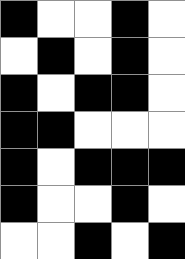[["black", "white", "white", "black", "white"], ["white", "black", "white", "black", "white"], ["black", "white", "black", "black", "white"], ["black", "black", "white", "white", "white"], ["black", "white", "black", "black", "black"], ["black", "white", "white", "black", "white"], ["white", "white", "black", "white", "black"]]